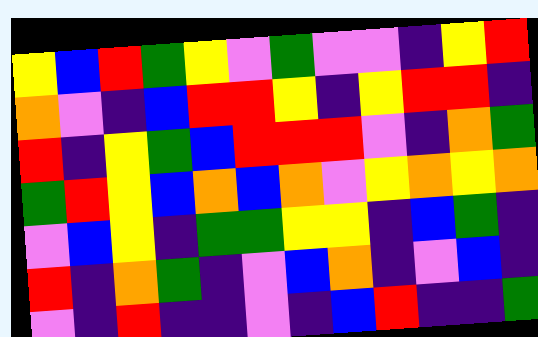[["yellow", "blue", "red", "green", "yellow", "violet", "green", "violet", "violet", "indigo", "yellow", "red"], ["orange", "violet", "indigo", "blue", "red", "red", "yellow", "indigo", "yellow", "red", "red", "indigo"], ["red", "indigo", "yellow", "green", "blue", "red", "red", "red", "violet", "indigo", "orange", "green"], ["green", "red", "yellow", "blue", "orange", "blue", "orange", "violet", "yellow", "orange", "yellow", "orange"], ["violet", "blue", "yellow", "indigo", "green", "green", "yellow", "yellow", "indigo", "blue", "green", "indigo"], ["red", "indigo", "orange", "green", "indigo", "violet", "blue", "orange", "indigo", "violet", "blue", "indigo"], ["violet", "indigo", "red", "indigo", "indigo", "violet", "indigo", "blue", "red", "indigo", "indigo", "green"]]